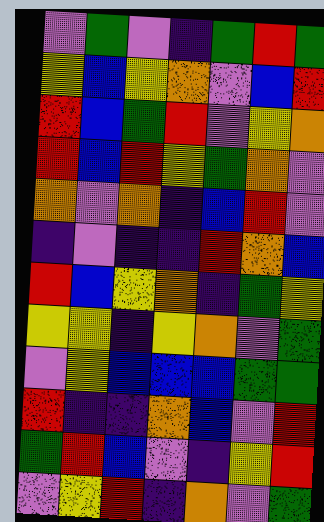[["violet", "green", "violet", "indigo", "green", "red", "green"], ["yellow", "blue", "yellow", "orange", "violet", "blue", "red"], ["red", "blue", "green", "red", "violet", "yellow", "orange"], ["red", "blue", "red", "yellow", "green", "orange", "violet"], ["orange", "violet", "orange", "indigo", "blue", "red", "violet"], ["indigo", "violet", "indigo", "indigo", "red", "orange", "blue"], ["red", "blue", "yellow", "orange", "indigo", "green", "yellow"], ["yellow", "yellow", "indigo", "yellow", "orange", "violet", "green"], ["violet", "yellow", "blue", "blue", "blue", "green", "green"], ["red", "indigo", "indigo", "orange", "blue", "violet", "red"], ["green", "red", "blue", "violet", "indigo", "yellow", "red"], ["violet", "yellow", "red", "indigo", "orange", "violet", "green"]]